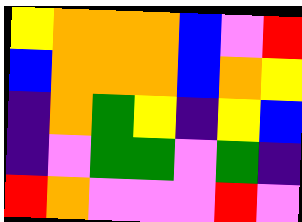[["yellow", "orange", "orange", "orange", "blue", "violet", "red"], ["blue", "orange", "orange", "orange", "blue", "orange", "yellow"], ["indigo", "orange", "green", "yellow", "indigo", "yellow", "blue"], ["indigo", "violet", "green", "green", "violet", "green", "indigo"], ["red", "orange", "violet", "violet", "violet", "red", "violet"]]